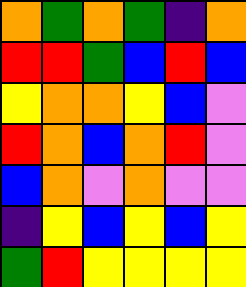[["orange", "green", "orange", "green", "indigo", "orange"], ["red", "red", "green", "blue", "red", "blue"], ["yellow", "orange", "orange", "yellow", "blue", "violet"], ["red", "orange", "blue", "orange", "red", "violet"], ["blue", "orange", "violet", "orange", "violet", "violet"], ["indigo", "yellow", "blue", "yellow", "blue", "yellow"], ["green", "red", "yellow", "yellow", "yellow", "yellow"]]